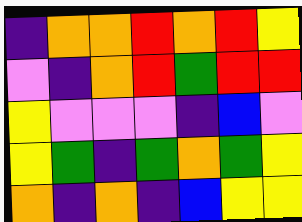[["indigo", "orange", "orange", "red", "orange", "red", "yellow"], ["violet", "indigo", "orange", "red", "green", "red", "red"], ["yellow", "violet", "violet", "violet", "indigo", "blue", "violet"], ["yellow", "green", "indigo", "green", "orange", "green", "yellow"], ["orange", "indigo", "orange", "indigo", "blue", "yellow", "yellow"]]